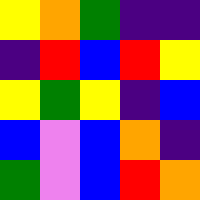[["yellow", "orange", "green", "indigo", "indigo"], ["indigo", "red", "blue", "red", "yellow"], ["yellow", "green", "yellow", "indigo", "blue"], ["blue", "violet", "blue", "orange", "indigo"], ["green", "violet", "blue", "red", "orange"]]